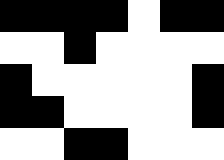[["black", "black", "black", "black", "white", "black", "black"], ["white", "white", "black", "white", "white", "white", "white"], ["black", "white", "white", "white", "white", "white", "black"], ["black", "black", "white", "white", "white", "white", "black"], ["white", "white", "black", "black", "white", "white", "white"]]